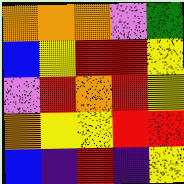[["orange", "orange", "orange", "violet", "green"], ["blue", "yellow", "red", "red", "yellow"], ["violet", "red", "orange", "red", "yellow"], ["orange", "yellow", "yellow", "red", "red"], ["blue", "indigo", "red", "indigo", "yellow"]]